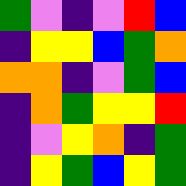[["green", "violet", "indigo", "violet", "red", "blue"], ["indigo", "yellow", "yellow", "blue", "green", "orange"], ["orange", "orange", "indigo", "violet", "green", "blue"], ["indigo", "orange", "green", "yellow", "yellow", "red"], ["indigo", "violet", "yellow", "orange", "indigo", "green"], ["indigo", "yellow", "green", "blue", "yellow", "green"]]